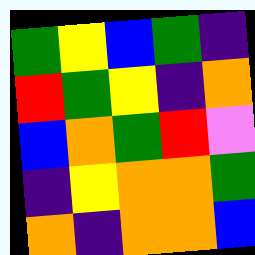[["green", "yellow", "blue", "green", "indigo"], ["red", "green", "yellow", "indigo", "orange"], ["blue", "orange", "green", "red", "violet"], ["indigo", "yellow", "orange", "orange", "green"], ["orange", "indigo", "orange", "orange", "blue"]]